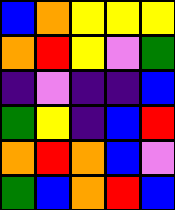[["blue", "orange", "yellow", "yellow", "yellow"], ["orange", "red", "yellow", "violet", "green"], ["indigo", "violet", "indigo", "indigo", "blue"], ["green", "yellow", "indigo", "blue", "red"], ["orange", "red", "orange", "blue", "violet"], ["green", "blue", "orange", "red", "blue"]]